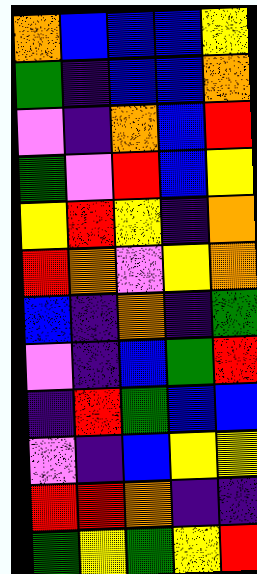[["orange", "blue", "blue", "blue", "yellow"], ["green", "indigo", "blue", "blue", "orange"], ["violet", "indigo", "orange", "blue", "red"], ["green", "violet", "red", "blue", "yellow"], ["yellow", "red", "yellow", "indigo", "orange"], ["red", "orange", "violet", "yellow", "orange"], ["blue", "indigo", "orange", "indigo", "green"], ["violet", "indigo", "blue", "green", "red"], ["indigo", "red", "green", "blue", "blue"], ["violet", "indigo", "blue", "yellow", "yellow"], ["red", "red", "orange", "indigo", "indigo"], ["green", "yellow", "green", "yellow", "red"]]